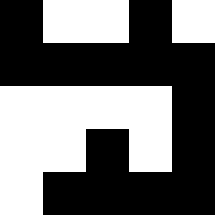[["black", "white", "white", "black", "white"], ["black", "black", "black", "black", "black"], ["white", "white", "white", "white", "black"], ["white", "white", "black", "white", "black"], ["white", "black", "black", "black", "black"]]